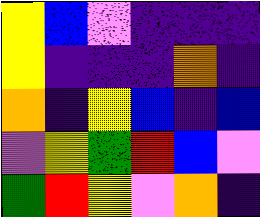[["yellow", "blue", "violet", "indigo", "indigo", "indigo"], ["yellow", "indigo", "indigo", "indigo", "orange", "indigo"], ["orange", "indigo", "yellow", "blue", "indigo", "blue"], ["violet", "yellow", "green", "red", "blue", "violet"], ["green", "red", "yellow", "violet", "orange", "indigo"]]